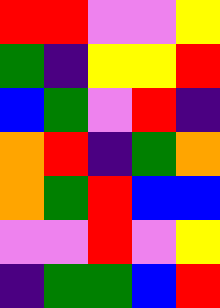[["red", "red", "violet", "violet", "yellow"], ["green", "indigo", "yellow", "yellow", "red"], ["blue", "green", "violet", "red", "indigo"], ["orange", "red", "indigo", "green", "orange"], ["orange", "green", "red", "blue", "blue"], ["violet", "violet", "red", "violet", "yellow"], ["indigo", "green", "green", "blue", "red"]]